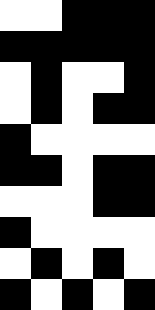[["white", "white", "black", "black", "black"], ["black", "black", "black", "black", "black"], ["white", "black", "white", "white", "black"], ["white", "black", "white", "black", "black"], ["black", "white", "white", "white", "white"], ["black", "black", "white", "black", "black"], ["white", "white", "white", "black", "black"], ["black", "white", "white", "white", "white"], ["white", "black", "white", "black", "white"], ["black", "white", "black", "white", "black"]]